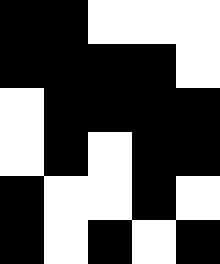[["black", "black", "white", "white", "white"], ["black", "black", "black", "black", "white"], ["white", "black", "black", "black", "black"], ["white", "black", "white", "black", "black"], ["black", "white", "white", "black", "white"], ["black", "white", "black", "white", "black"]]